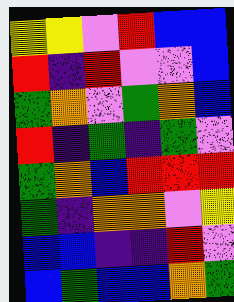[["yellow", "yellow", "violet", "red", "blue", "blue"], ["red", "indigo", "red", "violet", "violet", "blue"], ["green", "orange", "violet", "green", "orange", "blue"], ["red", "indigo", "green", "indigo", "green", "violet"], ["green", "orange", "blue", "red", "red", "red"], ["green", "indigo", "orange", "orange", "violet", "yellow"], ["blue", "blue", "indigo", "indigo", "red", "violet"], ["blue", "green", "blue", "blue", "orange", "green"]]